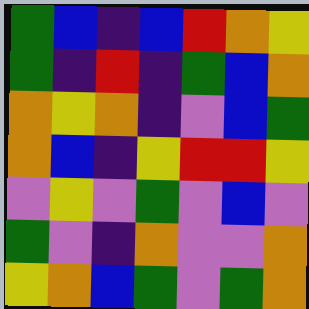[["green", "blue", "indigo", "blue", "red", "orange", "yellow"], ["green", "indigo", "red", "indigo", "green", "blue", "orange"], ["orange", "yellow", "orange", "indigo", "violet", "blue", "green"], ["orange", "blue", "indigo", "yellow", "red", "red", "yellow"], ["violet", "yellow", "violet", "green", "violet", "blue", "violet"], ["green", "violet", "indigo", "orange", "violet", "violet", "orange"], ["yellow", "orange", "blue", "green", "violet", "green", "orange"]]